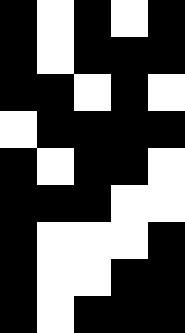[["black", "white", "black", "white", "black"], ["black", "white", "black", "black", "black"], ["black", "black", "white", "black", "white"], ["white", "black", "black", "black", "black"], ["black", "white", "black", "black", "white"], ["black", "black", "black", "white", "white"], ["black", "white", "white", "white", "black"], ["black", "white", "white", "black", "black"], ["black", "white", "black", "black", "black"]]